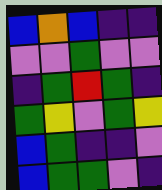[["blue", "orange", "blue", "indigo", "indigo"], ["violet", "violet", "green", "violet", "violet"], ["indigo", "green", "red", "green", "indigo"], ["green", "yellow", "violet", "green", "yellow"], ["blue", "green", "indigo", "indigo", "violet"], ["blue", "green", "green", "violet", "indigo"]]